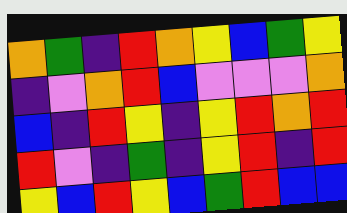[["orange", "green", "indigo", "red", "orange", "yellow", "blue", "green", "yellow"], ["indigo", "violet", "orange", "red", "blue", "violet", "violet", "violet", "orange"], ["blue", "indigo", "red", "yellow", "indigo", "yellow", "red", "orange", "red"], ["red", "violet", "indigo", "green", "indigo", "yellow", "red", "indigo", "red"], ["yellow", "blue", "red", "yellow", "blue", "green", "red", "blue", "blue"]]